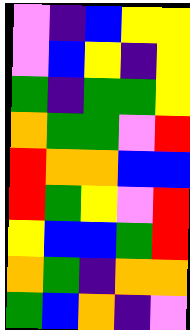[["violet", "indigo", "blue", "yellow", "yellow"], ["violet", "blue", "yellow", "indigo", "yellow"], ["green", "indigo", "green", "green", "yellow"], ["orange", "green", "green", "violet", "red"], ["red", "orange", "orange", "blue", "blue"], ["red", "green", "yellow", "violet", "red"], ["yellow", "blue", "blue", "green", "red"], ["orange", "green", "indigo", "orange", "orange"], ["green", "blue", "orange", "indigo", "violet"]]